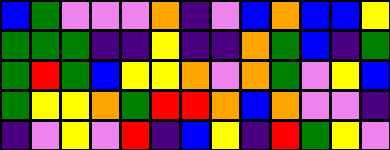[["blue", "green", "violet", "violet", "violet", "orange", "indigo", "violet", "blue", "orange", "blue", "blue", "yellow"], ["green", "green", "green", "indigo", "indigo", "yellow", "indigo", "indigo", "orange", "green", "blue", "indigo", "green"], ["green", "red", "green", "blue", "yellow", "yellow", "orange", "violet", "orange", "green", "violet", "yellow", "blue"], ["green", "yellow", "yellow", "orange", "green", "red", "red", "orange", "blue", "orange", "violet", "violet", "indigo"], ["indigo", "violet", "yellow", "violet", "red", "indigo", "blue", "yellow", "indigo", "red", "green", "yellow", "violet"]]